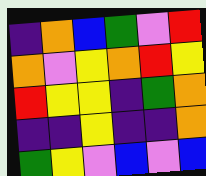[["indigo", "orange", "blue", "green", "violet", "red"], ["orange", "violet", "yellow", "orange", "red", "yellow"], ["red", "yellow", "yellow", "indigo", "green", "orange"], ["indigo", "indigo", "yellow", "indigo", "indigo", "orange"], ["green", "yellow", "violet", "blue", "violet", "blue"]]